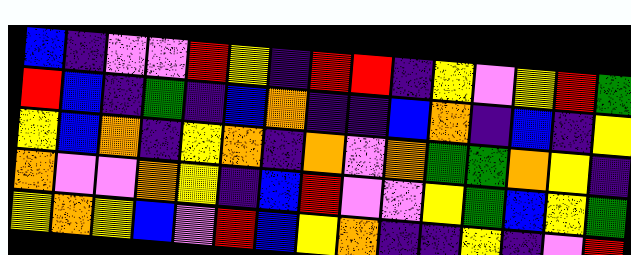[["blue", "indigo", "violet", "violet", "red", "yellow", "indigo", "red", "red", "indigo", "yellow", "violet", "yellow", "red", "green"], ["red", "blue", "indigo", "green", "indigo", "blue", "orange", "indigo", "indigo", "blue", "orange", "indigo", "blue", "indigo", "yellow"], ["yellow", "blue", "orange", "indigo", "yellow", "orange", "indigo", "orange", "violet", "orange", "green", "green", "orange", "yellow", "indigo"], ["orange", "violet", "violet", "orange", "yellow", "indigo", "blue", "red", "violet", "violet", "yellow", "green", "blue", "yellow", "green"], ["yellow", "orange", "yellow", "blue", "violet", "red", "blue", "yellow", "orange", "indigo", "indigo", "yellow", "indigo", "violet", "red"]]